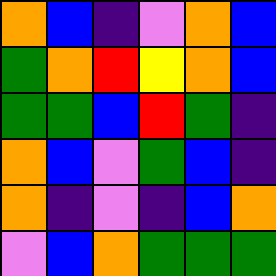[["orange", "blue", "indigo", "violet", "orange", "blue"], ["green", "orange", "red", "yellow", "orange", "blue"], ["green", "green", "blue", "red", "green", "indigo"], ["orange", "blue", "violet", "green", "blue", "indigo"], ["orange", "indigo", "violet", "indigo", "blue", "orange"], ["violet", "blue", "orange", "green", "green", "green"]]